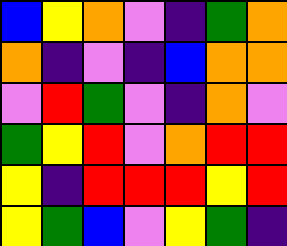[["blue", "yellow", "orange", "violet", "indigo", "green", "orange"], ["orange", "indigo", "violet", "indigo", "blue", "orange", "orange"], ["violet", "red", "green", "violet", "indigo", "orange", "violet"], ["green", "yellow", "red", "violet", "orange", "red", "red"], ["yellow", "indigo", "red", "red", "red", "yellow", "red"], ["yellow", "green", "blue", "violet", "yellow", "green", "indigo"]]